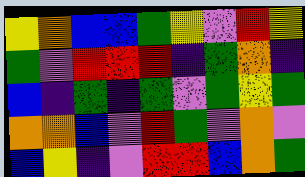[["yellow", "orange", "blue", "blue", "green", "yellow", "violet", "red", "yellow"], ["green", "violet", "red", "red", "red", "indigo", "green", "orange", "indigo"], ["blue", "indigo", "green", "indigo", "green", "violet", "green", "yellow", "green"], ["orange", "orange", "blue", "violet", "red", "green", "violet", "orange", "violet"], ["blue", "yellow", "indigo", "violet", "red", "red", "blue", "orange", "green"]]